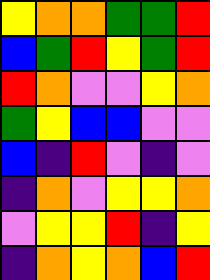[["yellow", "orange", "orange", "green", "green", "red"], ["blue", "green", "red", "yellow", "green", "red"], ["red", "orange", "violet", "violet", "yellow", "orange"], ["green", "yellow", "blue", "blue", "violet", "violet"], ["blue", "indigo", "red", "violet", "indigo", "violet"], ["indigo", "orange", "violet", "yellow", "yellow", "orange"], ["violet", "yellow", "yellow", "red", "indigo", "yellow"], ["indigo", "orange", "yellow", "orange", "blue", "red"]]